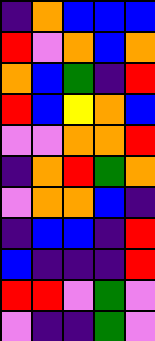[["indigo", "orange", "blue", "blue", "blue"], ["red", "violet", "orange", "blue", "orange"], ["orange", "blue", "green", "indigo", "red"], ["red", "blue", "yellow", "orange", "blue"], ["violet", "violet", "orange", "orange", "red"], ["indigo", "orange", "red", "green", "orange"], ["violet", "orange", "orange", "blue", "indigo"], ["indigo", "blue", "blue", "indigo", "red"], ["blue", "indigo", "indigo", "indigo", "red"], ["red", "red", "violet", "green", "violet"], ["violet", "indigo", "indigo", "green", "violet"]]